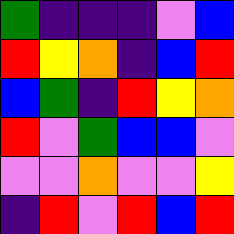[["green", "indigo", "indigo", "indigo", "violet", "blue"], ["red", "yellow", "orange", "indigo", "blue", "red"], ["blue", "green", "indigo", "red", "yellow", "orange"], ["red", "violet", "green", "blue", "blue", "violet"], ["violet", "violet", "orange", "violet", "violet", "yellow"], ["indigo", "red", "violet", "red", "blue", "red"]]